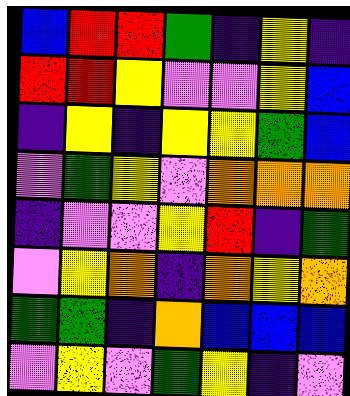[["blue", "red", "red", "green", "indigo", "yellow", "indigo"], ["red", "red", "yellow", "violet", "violet", "yellow", "blue"], ["indigo", "yellow", "indigo", "yellow", "yellow", "green", "blue"], ["violet", "green", "yellow", "violet", "orange", "orange", "orange"], ["indigo", "violet", "violet", "yellow", "red", "indigo", "green"], ["violet", "yellow", "orange", "indigo", "orange", "yellow", "orange"], ["green", "green", "indigo", "orange", "blue", "blue", "blue"], ["violet", "yellow", "violet", "green", "yellow", "indigo", "violet"]]